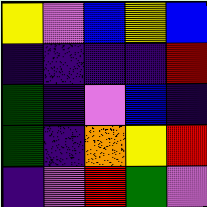[["yellow", "violet", "blue", "yellow", "blue"], ["indigo", "indigo", "indigo", "indigo", "red"], ["green", "indigo", "violet", "blue", "indigo"], ["green", "indigo", "orange", "yellow", "red"], ["indigo", "violet", "red", "green", "violet"]]